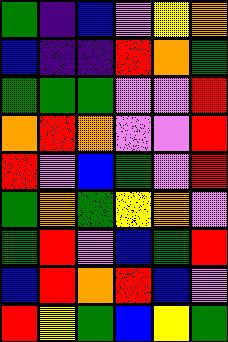[["green", "indigo", "blue", "violet", "yellow", "orange"], ["blue", "indigo", "indigo", "red", "orange", "green"], ["green", "green", "green", "violet", "violet", "red"], ["orange", "red", "orange", "violet", "violet", "red"], ["red", "violet", "blue", "green", "violet", "red"], ["green", "orange", "green", "yellow", "orange", "violet"], ["green", "red", "violet", "blue", "green", "red"], ["blue", "red", "orange", "red", "blue", "violet"], ["red", "yellow", "green", "blue", "yellow", "green"]]